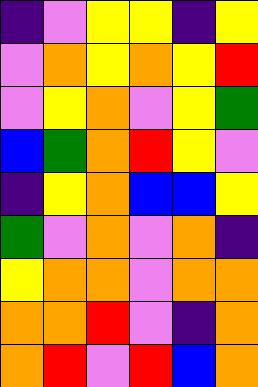[["indigo", "violet", "yellow", "yellow", "indigo", "yellow"], ["violet", "orange", "yellow", "orange", "yellow", "red"], ["violet", "yellow", "orange", "violet", "yellow", "green"], ["blue", "green", "orange", "red", "yellow", "violet"], ["indigo", "yellow", "orange", "blue", "blue", "yellow"], ["green", "violet", "orange", "violet", "orange", "indigo"], ["yellow", "orange", "orange", "violet", "orange", "orange"], ["orange", "orange", "red", "violet", "indigo", "orange"], ["orange", "red", "violet", "red", "blue", "orange"]]